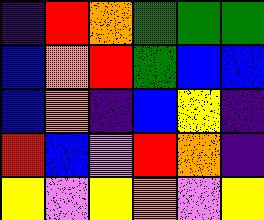[["indigo", "red", "orange", "green", "green", "green"], ["blue", "orange", "red", "green", "blue", "blue"], ["blue", "orange", "indigo", "blue", "yellow", "indigo"], ["red", "blue", "violet", "red", "orange", "indigo"], ["yellow", "violet", "yellow", "orange", "violet", "yellow"]]